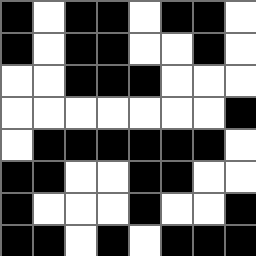[["black", "white", "black", "black", "white", "black", "black", "white"], ["black", "white", "black", "black", "white", "white", "black", "white"], ["white", "white", "black", "black", "black", "white", "white", "white"], ["white", "white", "white", "white", "white", "white", "white", "black"], ["white", "black", "black", "black", "black", "black", "black", "white"], ["black", "black", "white", "white", "black", "black", "white", "white"], ["black", "white", "white", "white", "black", "white", "white", "black"], ["black", "black", "white", "black", "white", "black", "black", "black"]]